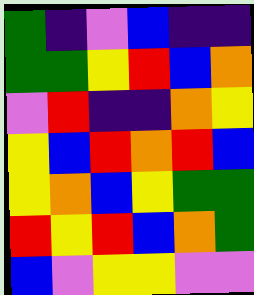[["green", "indigo", "violet", "blue", "indigo", "indigo"], ["green", "green", "yellow", "red", "blue", "orange"], ["violet", "red", "indigo", "indigo", "orange", "yellow"], ["yellow", "blue", "red", "orange", "red", "blue"], ["yellow", "orange", "blue", "yellow", "green", "green"], ["red", "yellow", "red", "blue", "orange", "green"], ["blue", "violet", "yellow", "yellow", "violet", "violet"]]